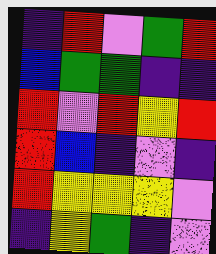[["indigo", "red", "violet", "green", "red"], ["blue", "green", "green", "indigo", "indigo"], ["red", "violet", "red", "yellow", "red"], ["red", "blue", "indigo", "violet", "indigo"], ["red", "yellow", "yellow", "yellow", "violet"], ["indigo", "yellow", "green", "indigo", "violet"]]